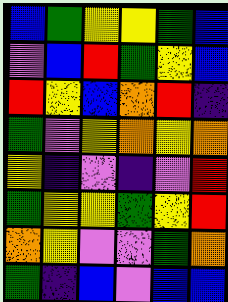[["blue", "green", "yellow", "yellow", "green", "blue"], ["violet", "blue", "red", "green", "yellow", "blue"], ["red", "yellow", "blue", "orange", "red", "indigo"], ["green", "violet", "yellow", "orange", "yellow", "orange"], ["yellow", "indigo", "violet", "indigo", "violet", "red"], ["green", "yellow", "yellow", "green", "yellow", "red"], ["orange", "yellow", "violet", "violet", "green", "orange"], ["green", "indigo", "blue", "violet", "blue", "blue"]]